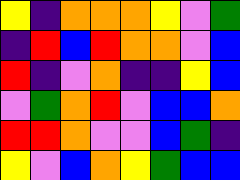[["yellow", "indigo", "orange", "orange", "orange", "yellow", "violet", "green"], ["indigo", "red", "blue", "red", "orange", "orange", "violet", "blue"], ["red", "indigo", "violet", "orange", "indigo", "indigo", "yellow", "blue"], ["violet", "green", "orange", "red", "violet", "blue", "blue", "orange"], ["red", "red", "orange", "violet", "violet", "blue", "green", "indigo"], ["yellow", "violet", "blue", "orange", "yellow", "green", "blue", "blue"]]